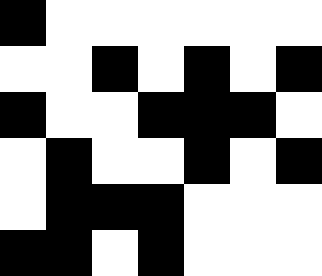[["black", "white", "white", "white", "white", "white", "white"], ["white", "white", "black", "white", "black", "white", "black"], ["black", "white", "white", "black", "black", "black", "white"], ["white", "black", "white", "white", "black", "white", "black"], ["white", "black", "black", "black", "white", "white", "white"], ["black", "black", "white", "black", "white", "white", "white"]]